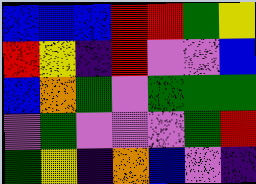[["blue", "blue", "blue", "red", "red", "green", "yellow"], ["red", "yellow", "indigo", "red", "violet", "violet", "blue"], ["blue", "orange", "green", "violet", "green", "green", "green"], ["violet", "green", "violet", "violet", "violet", "green", "red"], ["green", "yellow", "indigo", "orange", "blue", "violet", "indigo"]]